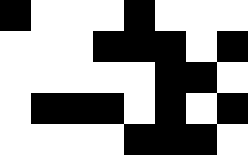[["black", "white", "white", "white", "black", "white", "white", "white"], ["white", "white", "white", "black", "black", "black", "white", "black"], ["white", "white", "white", "white", "white", "black", "black", "white"], ["white", "black", "black", "black", "white", "black", "white", "black"], ["white", "white", "white", "white", "black", "black", "black", "white"]]